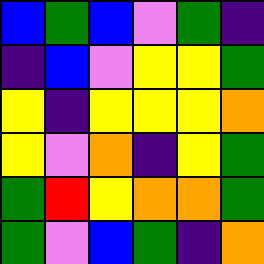[["blue", "green", "blue", "violet", "green", "indigo"], ["indigo", "blue", "violet", "yellow", "yellow", "green"], ["yellow", "indigo", "yellow", "yellow", "yellow", "orange"], ["yellow", "violet", "orange", "indigo", "yellow", "green"], ["green", "red", "yellow", "orange", "orange", "green"], ["green", "violet", "blue", "green", "indigo", "orange"]]